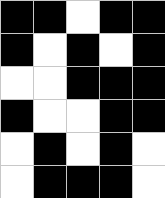[["black", "black", "white", "black", "black"], ["black", "white", "black", "white", "black"], ["white", "white", "black", "black", "black"], ["black", "white", "white", "black", "black"], ["white", "black", "white", "black", "white"], ["white", "black", "black", "black", "white"]]